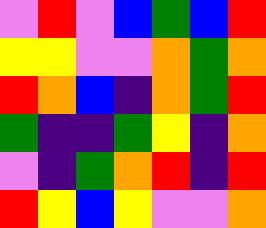[["violet", "red", "violet", "blue", "green", "blue", "red"], ["yellow", "yellow", "violet", "violet", "orange", "green", "orange"], ["red", "orange", "blue", "indigo", "orange", "green", "red"], ["green", "indigo", "indigo", "green", "yellow", "indigo", "orange"], ["violet", "indigo", "green", "orange", "red", "indigo", "red"], ["red", "yellow", "blue", "yellow", "violet", "violet", "orange"]]